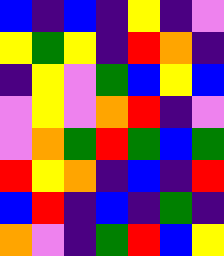[["blue", "indigo", "blue", "indigo", "yellow", "indigo", "violet"], ["yellow", "green", "yellow", "indigo", "red", "orange", "indigo"], ["indigo", "yellow", "violet", "green", "blue", "yellow", "blue"], ["violet", "yellow", "violet", "orange", "red", "indigo", "violet"], ["violet", "orange", "green", "red", "green", "blue", "green"], ["red", "yellow", "orange", "indigo", "blue", "indigo", "red"], ["blue", "red", "indigo", "blue", "indigo", "green", "indigo"], ["orange", "violet", "indigo", "green", "red", "blue", "yellow"]]